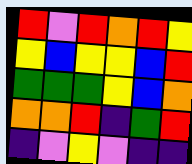[["red", "violet", "red", "orange", "red", "yellow"], ["yellow", "blue", "yellow", "yellow", "blue", "red"], ["green", "green", "green", "yellow", "blue", "orange"], ["orange", "orange", "red", "indigo", "green", "red"], ["indigo", "violet", "yellow", "violet", "indigo", "indigo"]]